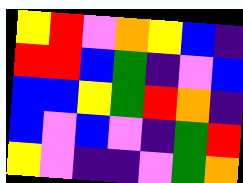[["yellow", "red", "violet", "orange", "yellow", "blue", "indigo"], ["red", "red", "blue", "green", "indigo", "violet", "blue"], ["blue", "blue", "yellow", "green", "red", "orange", "indigo"], ["blue", "violet", "blue", "violet", "indigo", "green", "red"], ["yellow", "violet", "indigo", "indigo", "violet", "green", "orange"]]